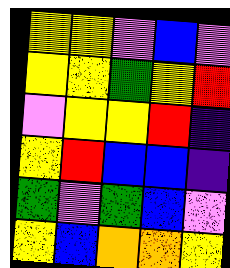[["yellow", "yellow", "violet", "blue", "violet"], ["yellow", "yellow", "green", "yellow", "red"], ["violet", "yellow", "yellow", "red", "indigo"], ["yellow", "red", "blue", "blue", "indigo"], ["green", "violet", "green", "blue", "violet"], ["yellow", "blue", "orange", "orange", "yellow"]]